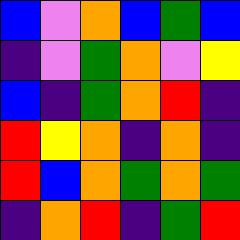[["blue", "violet", "orange", "blue", "green", "blue"], ["indigo", "violet", "green", "orange", "violet", "yellow"], ["blue", "indigo", "green", "orange", "red", "indigo"], ["red", "yellow", "orange", "indigo", "orange", "indigo"], ["red", "blue", "orange", "green", "orange", "green"], ["indigo", "orange", "red", "indigo", "green", "red"]]